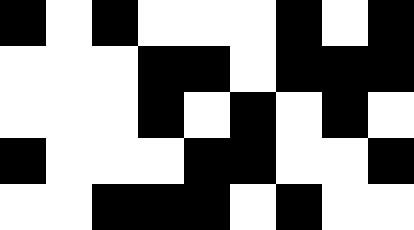[["black", "white", "black", "white", "white", "white", "black", "white", "black"], ["white", "white", "white", "black", "black", "white", "black", "black", "black"], ["white", "white", "white", "black", "white", "black", "white", "black", "white"], ["black", "white", "white", "white", "black", "black", "white", "white", "black"], ["white", "white", "black", "black", "black", "white", "black", "white", "white"]]